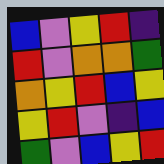[["blue", "violet", "yellow", "red", "indigo"], ["red", "violet", "orange", "orange", "green"], ["orange", "yellow", "red", "blue", "yellow"], ["yellow", "red", "violet", "indigo", "blue"], ["green", "violet", "blue", "yellow", "red"]]